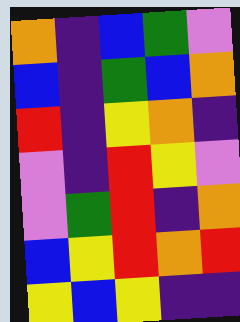[["orange", "indigo", "blue", "green", "violet"], ["blue", "indigo", "green", "blue", "orange"], ["red", "indigo", "yellow", "orange", "indigo"], ["violet", "indigo", "red", "yellow", "violet"], ["violet", "green", "red", "indigo", "orange"], ["blue", "yellow", "red", "orange", "red"], ["yellow", "blue", "yellow", "indigo", "indigo"]]